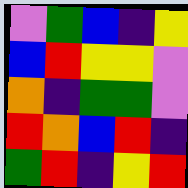[["violet", "green", "blue", "indigo", "yellow"], ["blue", "red", "yellow", "yellow", "violet"], ["orange", "indigo", "green", "green", "violet"], ["red", "orange", "blue", "red", "indigo"], ["green", "red", "indigo", "yellow", "red"]]